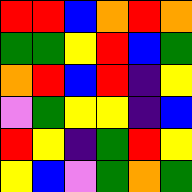[["red", "red", "blue", "orange", "red", "orange"], ["green", "green", "yellow", "red", "blue", "green"], ["orange", "red", "blue", "red", "indigo", "yellow"], ["violet", "green", "yellow", "yellow", "indigo", "blue"], ["red", "yellow", "indigo", "green", "red", "yellow"], ["yellow", "blue", "violet", "green", "orange", "green"]]